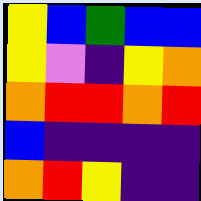[["yellow", "blue", "green", "blue", "blue"], ["yellow", "violet", "indigo", "yellow", "orange"], ["orange", "red", "red", "orange", "red"], ["blue", "indigo", "indigo", "indigo", "indigo"], ["orange", "red", "yellow", "indigo", "indigo"]]